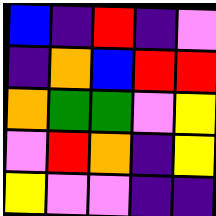[["blue", "indigo", "red", "indigo", "violet"], ["indigo", "orange", "blue", "red", "red"], ["orange", "green", "green", "violet", "yellow"], ["violet", "red", "orange", "indigo", "yellow"], ["yellow", "violet", "violet", "indigo", "indigo"]]